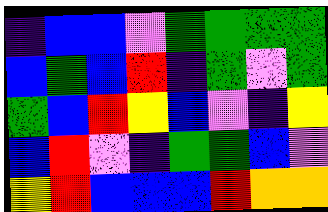[["indigo", "blue", "blue", "violet", "green", "green", "green", "green"], ["blue", "green", "blue", "red", "indigo", "green", "violet", "green"], ["green", "blue", "red", "yellow", "blue", "violet", "indigo", "yellow"], ["blue", "red", "violet", "indigo", "green", "green", "blue", "violet"], ["yellow", "red", "blue", "blue", "blue", "red", "orange", "orange"]]